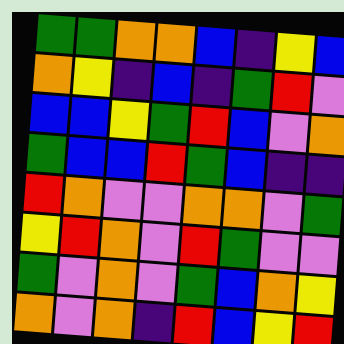[["green", "green", "orange", "orange", "blue", "indigo", "yellow", "blue"], ["orange", "yellow", "indigo", "blue", "indigo", "green", "red", "violet"], ["blue", "blue", "yellow", "green", "red", "blue", "violet", "orange"], ["green", "blue", "blue", "red", "green", "blue", "indigo", "indigo"], ["red", "orange", "violet", "violet", "orange", "orange", "violet", "green"], ["yellow", "red", "orange", "violet", "red", "green", "violet", "violet"], ["green", "violet", "orange", "violet", "green", "blue", "orange", "yellow"], ["orange", "violet", "orange", "indigo", "red", "blue", "yellow", "red"]]